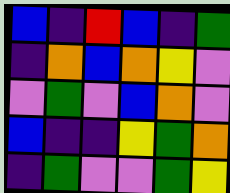[["blue", "indigo", "red", "blue", "indigo", "green"], ["indigo", "orange", "blue", "orange", "yellow", "violet"], ["violet", "green", "violet", "blue", "orange", "violet"], ["blue", "indigo", "indigo", "yellow", "green", "orange"], ["indigo", "green", "violet", "violet", "green", "yellow"]]